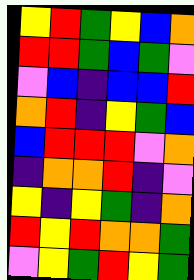[["yellow", "red", "green", "yellow", "blue", "orange"], ["red", "red", "green", "blue", "green", "violet"], ["violet", "blue", "indigo", "blue", "blue", "red"], ["orange", "red", "indigo", "yellow", "green", "blue"], ["blue", "red", "red", "red", "violet", "orange"], ["indigo", "orange", "orange", "red", "indigo", "violet"], ["yellow", "indigo", "yellow", "green", "indigo", "orange"], ["red", "yellow", "red", "orange", "orange", "green"], ["violet", "yellow", "green", "red", "yellow", "green"]]